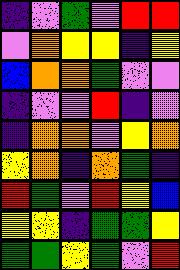[["indigo", "violet", "green", "violet", "red", "red"], ["violet", "orange", "yellow", "yellow", "indigo", "yellow"], ["blue", "orange", "orange", "green", "violet", "violet"], ["indigo", "violet", "violet", "red", "indigo", "violet"], ["indigo", "orange", "orange", "violet", "yellow", "orange"], ["yellow", "orange", "indigo", "orange", "green", "indigo"], ["red", "green", "violet", "red", "yellow", "blue"], ["yellow", "yellow", "indigo", "green", "green", "yellow"], ["green", "green", "yellow", "green", "violet", "red"]]